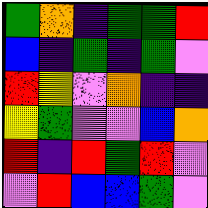[["green", "orange", "indigo", "green", "green", "red"], ["blue", "indigo", "green", "indigo", "green", "violet"], ["red", "yellow", "violet", "orange", "indigo", "indigo"], ["yellow", "green", "violet", "violet", "blue", "orange"], ["red", "indigo", "red", "green", "red", "violet"], ["violet", "red", "blue", "blue", "green", "violet"]]